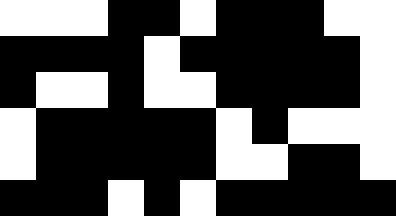[["white", "white", "white", "black", "black", "white", "black", "black", "black", "white", "white"], ["black", "black", "black", "black", "white", "black", "black", "black", "black", "black", "white"], ["black", "white", "white", "black", "white", "white", "black", "black", "black", "black", "white"], ["white", "black", "black", "black", "black", "black", "white", "black", "white", "white", "white"], ["white", "black", "black", "black", "black", "black", "white", "white", "black", "black", "white"], ["black", "black", "black", "white", "black", "white", "black", "black", "black", "black", "black"]]